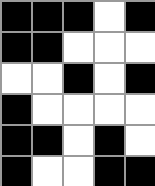[["black", "black", "black", "white", "black"], ["black", "black", "white", "white", "white"], ["white", "white", "black", "white", "black"], ["black", "white", "white", "white", "white"], ["black", "black", "white", "black", "white"], ["black", "white", "white", "black", "black"]]